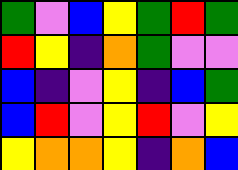[["green", "violet", "blue", "yellow", "green", "red", "green"], ["red", "yellow", "indigo", "orange", "green", "violet", "violet"], ["blue", "indigo", "violet", "yellow", "indigo", "blue", "green"], ["blue", "red", "violet", "yellow", "red", "violet", "yellow"], ["yellow", "orange", "orange", "yellow", "indigo", "orange", "blue"]]